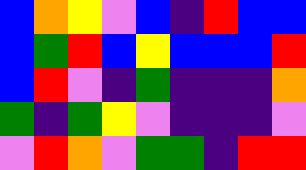[["blue", "orange", "yellow", "violet", "blue", "indigo", "red", "blue", "blue"], ["blue", "green", "red", "blue", "yellow", "blue", "blue", "blue", "red"], ["blue", "red", "violet", "indigo", "green", "indigo", "indigo", "indigo", "orange"], ["green", "indigo", "green", "yellow", "violet", "indigo", "indigo", "indigo", "violet"], ["violet", "red", "orange", "violet", "green", "green", "indigo", "red", "red"]]